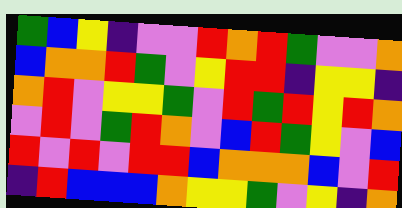[["green", "blue", "yellow", "indigo", "violet", "violet", "red", "orange", "red", "green", "violet", "violet", "orange"], ["blue", "orange", "orange", "red", "green", "violet", "yellow", "red", "red", "indigo", "yellow", "yellow", "indigo"], ["orange", "red", "violet", "yellow", "yellow", "green", "violet", "red", "green", "red", "yellow", "red", "orange"], ["violet", "red", "violet", "green", "red", "orange", "violet", "blue", "red", "green", "yellow", "violet", "blue"], ["red", "violet", "red", "violet", "red", "red", "blue", "orange", "orange", "orange", "blue", "violet", "red"], ["indigo", "red", "blue", "blue", "blue", "orange", "yellow", "yellow", "green", "violet", "yellow", "indigo", "orange"]]